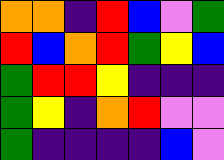[["orange", "orange", "indigo", "red", "blue", "violet", "green"], ["red", "blue", "orange", "red", "green", "yellow", "blue"], ["green", "red", "red", "yellow", "indigo", "indigo", "indigo"], ["green", "yellow", "indigo", "orange", "red", "violet", "violet"], ["green", "indigo", "indigo", "indigo", "indigo", "blue", "violet"]]